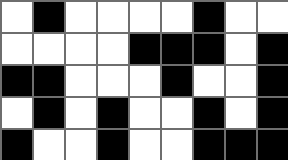[["white", "black", "white", "white", "white", "white", "black", "white", "white"], ["white", "white", "white", "white", "black", "black", "black", "white", "black"], ["black", "black", "white", "white", "white", "black", "white", "white", "black"], ["white", "black", "white", "black", "white", "white", "black", "white", "black"], ["black", "white", "white", "black", "white", "white", "black", "black", "black"]]